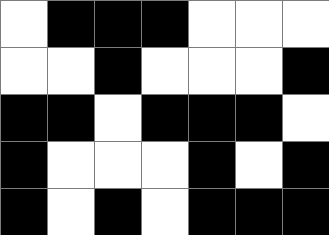[["white", "black", "black", "black", "white", "white", "white"], ["white", "white", "black", "white", "white", "white", "black"], ["black", "black", "white", "black", "black", "black", "white"], ["black", "white", "white", "white", "black", "white", "black"], ["black", "white", "black", "white", "black", "black", "black"]]